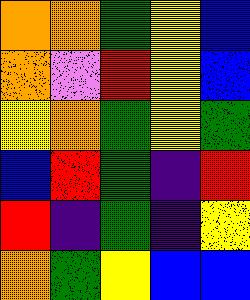[["orange", "orange", "green", "yellow", "blue"], ["orange", "violet", "red", "yellow", "blue"], ["yellow", "orange", "green", "yellow", "green"], ["blue", "red", "green", "indigo", "red"], ["red", "indigo", "green", "indigo", "yellow"], ["orange", "green", "yellow", "blue", "blue"]]